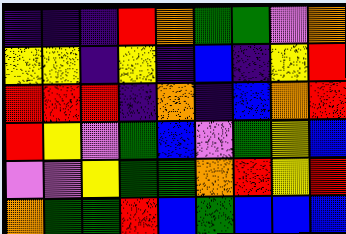[["indigo", "indigo", "indigo", "red", "orange", "green", "green", "violet", "orange"], ["yellow", "yellow", "indigo", "yellow", "indigo", "blue", "indigo", "yellow", "red"], ["red", "red", "red", "indigo", "orange", "indigo", "blue", "orange", "red"], ["red", "yellow", "violet", "green", "blue", "violet", "green", "yellow", "blue"], ["violet", "violet", "yellow", "green", "green", "orange", "red", "yellow", "red"], ["orange", "green", "green", "red", "blue", "green", "blue", "blue", "blue"]]